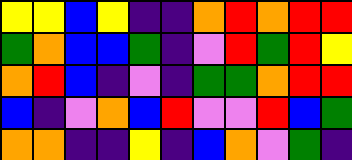[["yellow", "yellow", "blue", "yellow", "indigo", "indigo", "orange", "red", "orange", "red", "red"], ["green", "orange", "blue", "blue", "green", "indigo", "violet", "red", "green", "red", "yellow"], ["orange", "red", "blue", "indigo", "violet", "indigo", "green", "green", "orange", "red", "red"], ["blue", "indigo", "violet", "orange", "blue", "red", "violet", "violet", "red", "blue", "green"], ["orange", "orange", "indigo", "indigo", "yellow", "indigo", "blue", "orange", "violet", "green", "indigo"]]